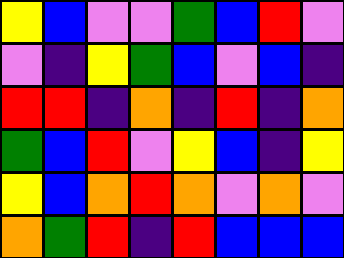[["yellow", "blue", "violet", "violet", "green", "blue", "red", "violet"], ["violet", "indigo", "yellow", "green", "blue", "violet", "blue", "indigo"], ["red", "red", "indigo", "orange", "indigo", "red", "indigo", "orange"], ["green", "blue", "red", "violet", "yellow", "blue", "indigo", "yellow"], ["yellow", "blue", "orange", "red", "orange", "violet", "orange", "violet"], ["orange", "green", "red", "indigo", "red", "blue", "blue", "blue"]]